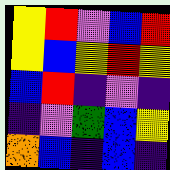[["yellow", "red", "violet", "blue", "red"], ["yellow", "blue", "yellow", "red", "yellow"], ["blue", "red", "indigo", "violet", "indigo"], ["indigo", "violet", "green", "blue", "yellow"], ["orange", "blue", "indigo", "blue", "indigo"]]